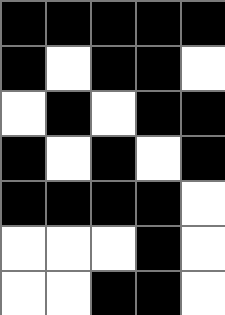[["black", "black", "black", "black", "black"], ["black", "white", "black", "black", "white"], ["white", "black", "white", "black", "black"], ["black", "white", "black", "white", "black"], ["black", "black", "black", "black", "white"], ["white", "white", "white", "black", "white"], ["white", "white", "black", "black", "white"]]